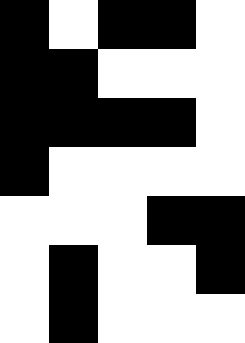[["black", "white", "black", "black", "white"], ["black", "black", "white", "white", "white"], ["black", "black", "black", "black", "white"], ["black", "white", "white", "white", "white"], ["white", "white", "white", "black", "black"], ["white", "black", "white", "white", "black"], ["white", "black", "white", "white", "white"]]